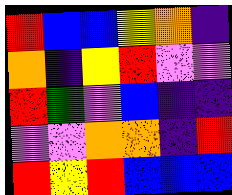[["red", "blue", "blue", "yellow", "orange", "indigo"], ["orange", "indigo", "yellow", "red", "violet", "violet"], ["red", "green", "violet", "blue", "indigo", "indigo"], ["violet", "violet", "orange", "orange", "indigo", "red"], ["red", "yellow", "red", "blue", "blue", "blue"]]